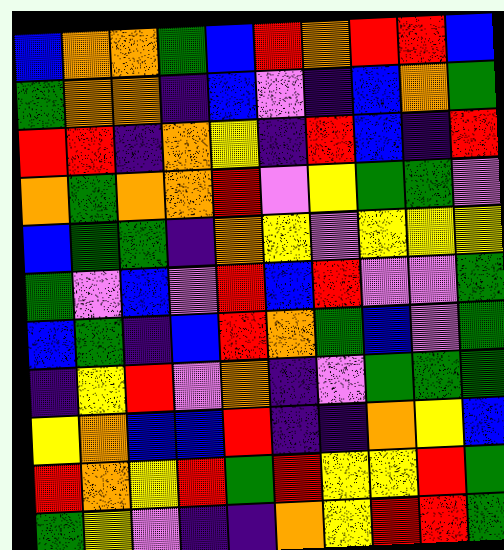[["blue", "orange", "orange", "green", "blue", "red", "orange", "red", "red", "blue"], ["green", "orange", "orange", "indigo", "blue", "violet", "indigo", "blue", "orange", "green"], ["red", "red", "indigo", "orange", "yellow", "indigo", "red", "blue", "indigo", "red"], ["orange", "green", "orange", "orange", "red", "violet", "yellow", "green", "green", "violet"], ["blue", "green", "green", "indigo", "orange", "yellow", "violet", "yellow", "yellow", "yellow"], ["green", "violet", "blue", "violet", "red", "blue", "red", "violet", "violet", "green"], ["blue", "green", "indigo", "blue", "red", "orange", "green", "blue", "violet", "green"], ["indigo", "yellow", "red", "violet", "orange", "indigo", "violet", "green", "green", "green"], ["yellow", "orange", "blue", "blue", "red", "indigo", "indigo", "orange", "yellow", "blue"], ["red", "orange", "yellow", "red", "green", "red", "yellow", "yellow", "red", "green"], ["green", "yellow", "violet", "indigo", "indigo", "orange", "yellow", "red", "red", "green"]]